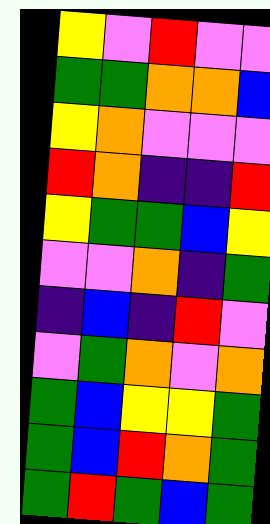[["yellow", "violet", "red", "violet", "violet"], ["green", "green", "orange", "orange", "blue"], ["yellow", "orange", "violet", "violet", "violet"], ["red", "orange", "indigo", "indigo", "red"], ["yellow", "green", "green", "blue", "yellow"], ["violet", "violet", "orange", "indigo", "green"], ["indigo", "blue", "indigo", "red", "violet"], ["violet", "green", "orange", "violet", "orange"], ["green", "blue", "yellow", "yellow", "green"], ["green", "blue", "red", "orange", "green"], ["green", "red", "green", "blue", "green"]]